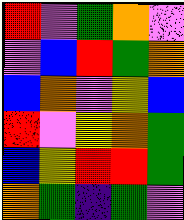[["red", "violet", "green", "orange", "violet"], ["violet", "blue", "red", "green", "orange"], ["blue", "orange", "violet", "yellow", "blue"], ["red", "violet", "yellow", "orange", "green"], ["blue", "yellow", "red", "red", "green"], ["orange", "green", "indigo", "green", "violet"]]